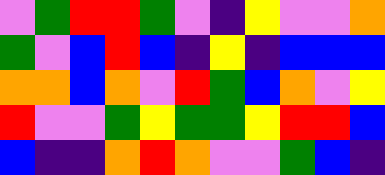[["violet", "green", "red", "red", "green", "violet", "indigo", "yellow", "violet", "violet", "orange"], ["green", "violet", "blue", "red", "blue", "indigo", "yellow", "indigo", "blue", "blue", "blue"], ["orange", "orange", "blue", "orange", "violet", "red", "green", "blue", "orange", "violet", "yellow"], ["red", "violet", "violet", "green", "yellow", "green", "green", "yellow", "red", "red", "blue"], ["blue", "indigo", "indigo", "orange", "red", "orange", "violet", "violet", "green", "blue", "indigo"]]